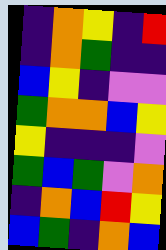[["indigo", "orange", "yellow", "indigo", "red"], ["indigo", "orange", "green", "indigo", "indigo"], ["blue", "yellow", "indigo", "violet", "violet"], ["green", "orange", "orange", "blue", "yellow"], ["yellow", "indigo", "indigo", "indigo", "violet"], ["green", "blue", "green", "violet", "orange"], ["indigo", "orange", "blue", "red", "yellow"], ["blue", "green", "indigo", "orange", "blue"]]